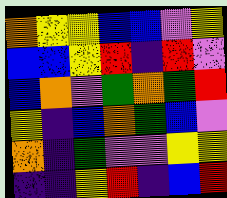[["orange", "yellow", "yellow", "blue", "blue", "violet", "yellow"], ["blue", "blue", "yellow", "red", "indigo", "red", "violet"], ["blue", "orange", "violet", "green", "orange", "green", "red"], ["yellow", "indigo", "blue", "orange", "green", "blue", "violet"], ["orange", "indigo", "green", "violet", "violet", "yellow", "yellow"], ["indigo", "indigo", "yellow", "red", "indigo", "blue", "red"]]